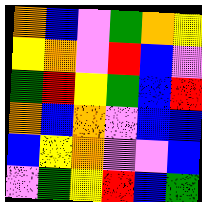[["orange", "blue", "violet", "green", "orange", "yellow"], ["yellow", "orange", "violet", "red", "blue", "violet"], ["green", "red", "yellow", "green", "blue", "red"], ["orange", "blue", "orange", "violet", "blue", "blue"], ["blue", "yellow", "orange", "violet", "violet", "blue"], ["violet", "green", "yellow", "red", "blue", "green"]]